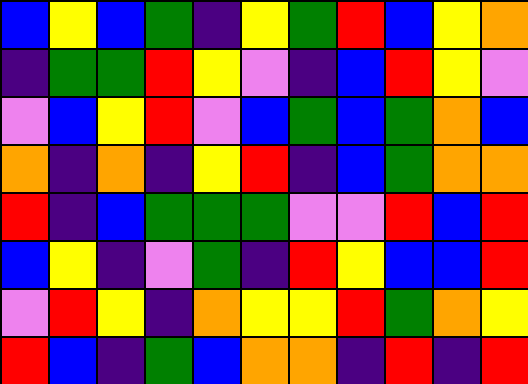[["blue", "yellow", "blue", "green", "indigo", "yellow", "green", "red", "blue", "yellow", "orange"], ["indigo", "green", "green", "red", "yellow", "violet", "indigo", "blue", "red", "yellow", "violet"], ["violet", "blue", "yellow", "red", "violet", "blue", "green", "blue", "green", "orange", "blue"], ["orange", "indigo", "orange", "indigo", "yellow", "red", "indigo", "blue", "green", "orange", "orange"], ["red", "indigo", "blue", "green", "green", "green", "violet", "violet", "red", "blue", "red"], ["blue", "yellow", "indigo", "violet", "green", "indigo", "red", "yellow", "blue", "blue", "red"], ["violet", "red", "yellow", "indigo", "orange", "yellow", "yellow", "red", "green", "orange", "yellow"], ["red", "blue", "indigo", "green", "blue", "orange", "orange", "indigo", "red", "indigo", "red"]]